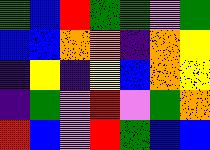[["green", "blue", "red", "green", "green", "violet", "green"], ["blue", "blue", "orange", "orange", "indigo", "orange", "yellow"], ["indigo", "yellow", "indigo", "yellow", "blue", "orange", "yellow"], ["indigo", "green", "violet", "red", "violet", "green", "orange"], ["red", "blue", "violet", "red", "green", "blue", "blue"]]